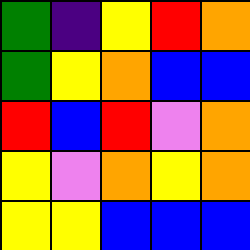[["green", "indigo", "yellow", "red", "orange"], ["green", "yellow", "orange", "blue", "blue"], ["red", "blue", "red", "violet", "orange"], ["yellow", "violet", "orange", "yellow", "orange"], ["yellow", "yellow", "blue", "blue", "blue"]]